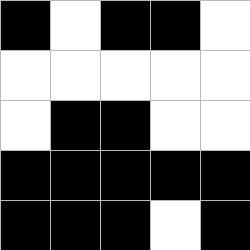[["black", "white", "black", "black", "white"], ["white", "white", "white", "white", "white"], ["white", "black", "black", "white", "white"], ["black", "black", "black", "black", "black"], ["black", "black", "black", "white", "black"]]